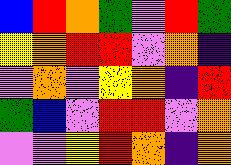[["blue", "red", "orange", "green", "violet", "red", "green"], ["yellow", "orange", "red", "red", "violet", "orange", "indigo"], ["violet", "orange", "violet", "yellow", "orange", "indigo", "red"], ["green", "blue", "violet", "red", "red", "violet", "orange"], ["violet", "violet", "yellow", "red", "orange", "indigo", "orange"]]